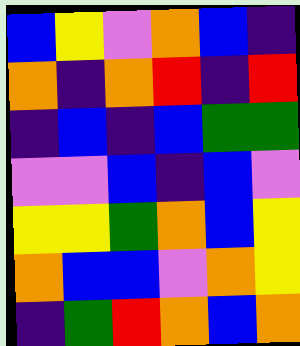[["blue", "yellow", "violet", "orange", "blue", "indigo"], ["orange", "indigo", "orange", "red", "indigo", "red"], ["indigo", "blue", "indigo", "blue", "green", "green"], ["violet", "violet", "blue", "indigo", "blue", "violet"], ["yellow", "yellow", "green", "orange", "blue", "yellow"], ["orange", "blue", "blue", "violet", "orange", "yellow"], ["indigo", "green", "red", "orange", "blue", "orange"]]